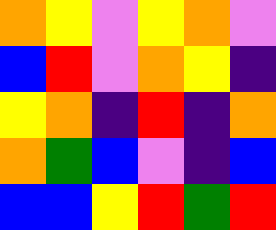[["orange", "yellow", "violet", "yellow", "orange", "violet"], ["blue", "red", "violet", "orange", "yellow", "indigo"], ["yellow", "orange", "indigo", "red", "indigo", "orange"], ["orange", "green", "blue", "violet", "indigo", "blue"], ["blue", "blue", "yellow", "red", "green", "red"]]